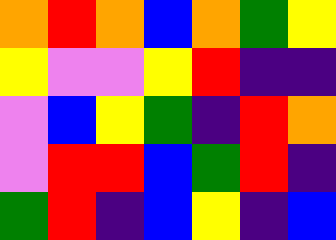[["orange", "red", "orange", "blue", "orange", "green", "yellow"], ["yellow", "violet", "violet", "yellow", "red", "indigo", "indigo"], ["violet", "blue", "yellow", "green", "indigo", "red", "orange"], ["violet", "red", "red", "blue", "green", "red", "indigo"], ["green", "red", "indigo", "blue", "yellow", "indigo", "blue"]]